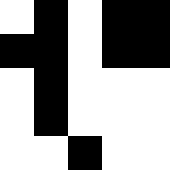[["white", "black", "white", "black", "black"], ["black", "black", "white", "black", "black"], ["white", "black", "white", "white", "white"], ["white", "black", "white", "white", "white"], ["white", "white", "black", "white", "white"]]